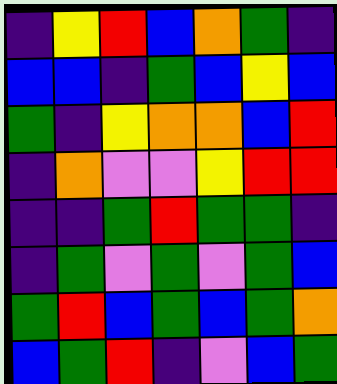[["indigo", "yellow", "red", "blue", "orange", "green", "indigo"], ["blue", "blue", "indigo", "green", "blue", "yellow", "blue"], ["green", "indigo", "yellow", "orange", "orange", "blue", "red"], ["indigo", "orange", "violet", "violet", "yellow", "red", "red"], ["indigo", "indigo", "green", "red", "green", "green", "indigo"], ["indigo", "green", "violet", "green", "violet", "green", "blue"], ["green", "red", "blue", "green", "blue", "green", "orange"], ["blue", "green", "red", "indigo", "violet", "blue", "green"]]